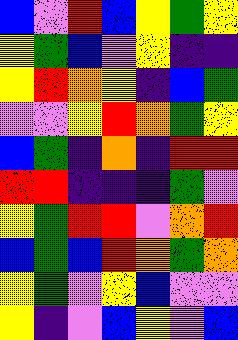[["blue", "violet", "red", "blue", "yellow", "green", "yellow"], ["yellow", "green", "blue", "violet", "yellow", "indigo", "indigo"], ["yellow", "red", "orange", "yellow", "indigo", "blue", "green"], ["violet", "violet", "yellow", "red", "orange", "green", "yellow"], ["blue", "green", "indigo", "orange", "indigo", "red", "red"], ["red", "red", "indigo", "indigo", "indigo", "green", "violet"], ["yellow", "green", "red", "red", "violet", "orange", "red"], ["blue", "green", "blue", "red", "orange", "green", "orange"], ["yellow", "green", "violet", "yellow", "blue", "violet", "violet"], ["yellow", "indigo", "violet", "blue", "yellow", "violet", "blue"]]